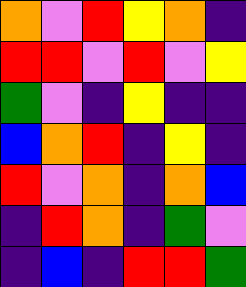[["orange", "violet", "red", "yellow", "orange", "indigo"], ["red", "red", "violet", "red", "violet", "yellow"], ["green", "violet", "indigo", "yellow", "indigo", "indigo"], ["blue", "orange", "red", "indigo", "yellow", "indigo"], ["red", "violet", "orange", "indigo", "orange", "blue"], ["indigo", "red", "orange", "indigo", "green", "violet"], ["indigo", "blue", "indigo", "red", "red", "green"]]